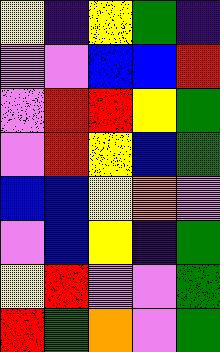[["yellow", "indigo", "yellow", "green", "indigo"], ["violet", "violet", "blue", "blue", "red"], ["violet", "red", "red", "yellow", "green"], ["violet", "red", "yellow", "blue", "green"], ["blue", "blue", "yellow", "orange", "violet"], ["violet", "blue", "yellow", "indigo", "green"], ["yellow", "red", "violet", "violet", "green"], ["red", "green", "orange", "violet", "green"]]